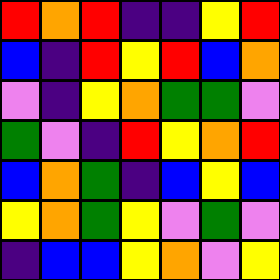[["red", "orange", "red", "indigo", "indigo", "yellow", "red"], ["blue", "indigo", "red", "yellow", "red", "blue", "orange"], ["violet", "indigo", "yellow", "orange", "green", "green", "violet"], ["green", "violet", "indigo", "red", "yellow", "orange", "red"], ["blue", "orange", "green", "indigo", "blue", "yellow", "blue"], ["yellow", "orange", "green", "yellow", "violet", "green", "violet"], ["indigo", "blue", "blue", "yellow", "orange", "violet", "yellow"]]